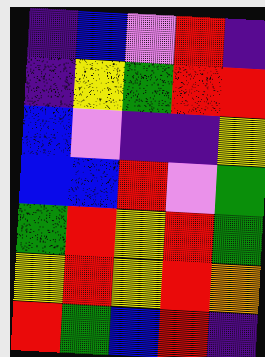[["indigo", "blue", "violet", "red", "indigo"], ["indigo", "yellow", "green", "red", "red"], ["blue", "violet", "indigo", "indigo", "yellow"], ["blue", "blue", "red", "violet", "green"], ["green", "red", "yellow", "red", "green"], ["yellow", "red", "yellow", "red", "orange"], ["red", "green", "blue", "red", "indigo"]]